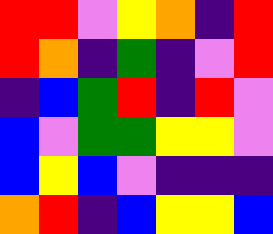[["red", "red", "violet", "yellow", "orange", "indigo", "red"], ["red", "orange", "indigo", "green", "indigo", "violet", "red"], ["indigo", "blue", "green", "red", "indigo", "red", "violet"], ["blue", "violet", "green", "green", "yellow", "yellow", "violet"], ["blue", "yellow", "blue", "violet", "indigo", "indigo", "indigo"], ["orange", "red", "indigo", "blue", "yellow", "yellow", "blue"]]